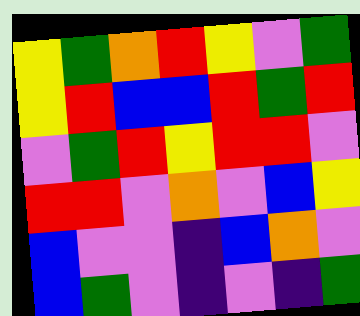[["yellow", "green", "orange", "red", "yellow", "violet", "green"], ["yellow", "red", "blue", "blue", "red", "green", "red"], ["violet", "green", "red", "yellow", "red", "red", "violet"], ["red", "red", "violet", "orange", "violet", "blue", "yellow"], ["blue", "violet", "violet", "indigo", "blue", "orange", "violet"], ["blue", "green", "violet", "indigo", "violet", "indigo", "green"]]